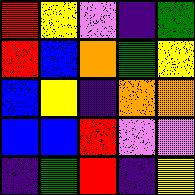[["red", "yellow", "violet", "indigo", "green"], ["red", "blue", "orange", "green", "yellow"], ["blue", "yellow", "indigo", "orange", "orange"], ["blue", "blue", "red", "violet", "violet"], ["indigo", "green", "red", "indigo", "yellow"]]